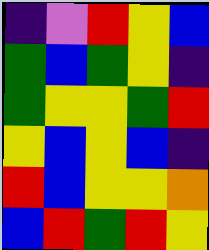[["indigo", "violet", "red", "yellow", "blue"], ["green", "blue", "green", "yellow", "indigo"], ["green", "yellow", "yellow", "green", "red"], ["yellow", "blue", "yellow", "blue", "indigo"], ["red", "blue", "yellow", "yellow", "orange"], ["blue", "red", "green", "red", "yellow"]]